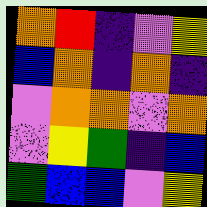[["orange", "red", "indigo", "violet", "yellow"], ["blue", "orange", "indigo", "orange", "indigo"], ["violet", "orange", "orange", "violet", "orange"], ["violet", "yellow", "green", "indigo", "blue"], ["green", "blue", "blue", "violet", "yellow"]]